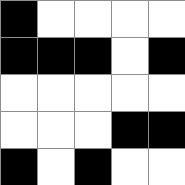[["black", "white", "white", "white", "white"], ["black", "black", "black", "white", "black"], ["white", "white", "white", "white", "white"], ["white", "white", "white", "black", "black"], ["black", "white", "black", "white", "white"]]